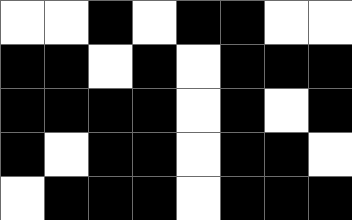[["white", "white", "black", "white", "black", "black", "white", "white"], ["black", "black", "white", "black", "white", "black", "black", "black"], ["black", "black", "black", "black", "white", "black", "white", "black"], ["black", "white", "black", "black", "white", "black", "black", "white"], ["white", "black", "black", "black", "white", "black", "black", "black"]]